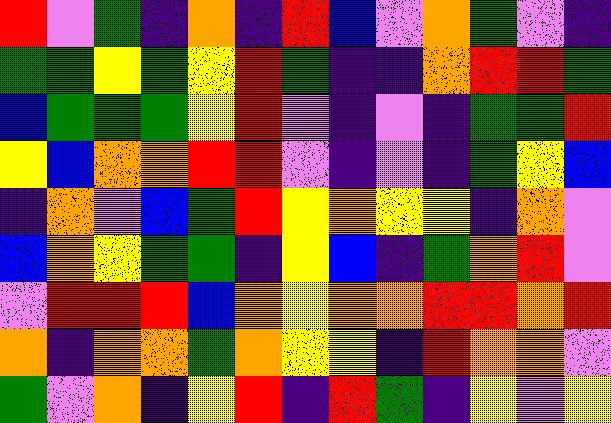[["red", "violet", "green", "indigo", "orange", "indigo", "red", "blue", "violet", "orange", "green", "violet", "indigo"], ["green", "green", "yellow", "green", "yellow", "red", "green", "indigo", "indigo", "orange", "red", "red", "green"], ["blue", "green", "green", "green", "yellow", "red", "violet", "indigo", "violet", "indigo", "green", "green", "red"], ["yellow", "blue", "orange", "orange", "red", "red", "violet", "indigo", "violet", "indigo", "green", "yellow", "blue"], ["indigo", "orange", "violet", "blue", "green", "red", "yellow", "orange", "yellow", "yellow", "indigo", "orange", "violet"], ["blue", "orange", "yellow", "green", "green", "indigo", "yellow", "blue", "indigo", "green", "orange", "red", "violet"], ["violet", "red", "red", "red", "blue", "orange", "yellow", "orange", "orange", "red", "red", "orange", "red"], ["orange", "indigo", "orange", "orange", "green", "orange", "yellow", "yellow", "indigo", "red", "orange", "orange", "violet"], ["green", "violet", "orange", "indigo", "yellow", "red", "indigo", "red", "green", "indigo", "yellow", "violet", "yellow"]]